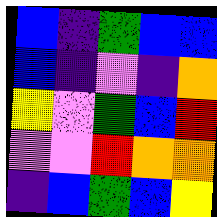[["blue", "indigo", "green", "blue", "blue"], ["blue", "indigo", "violet", "indigo", "orange"], ["yellow", "violet", "green", "blue", "red"], ["violet", "violet", "red", "orange", "orange"], ["indigo", "blue", "green", "blue", "yellow"]]